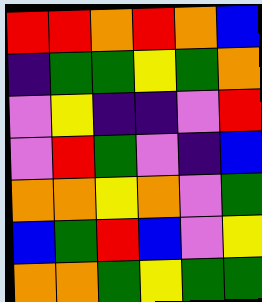[["red", "red", "orange", "red", "orange", "blue"], ["indigo", "green", "green", "yellow", "green", "orange"], ["violet", "yellow", "indigo", "indigo", "violet", "red"], ["violet", "red", "green", "violet", "indigo", "blue"], ["orange", "orange", "yellow", "orange", "violet", "green"], ["blue", "green", "red", "blue", "violet", "yellow"], ["orange", "orange", "green", "yellow", "green", "green"]]